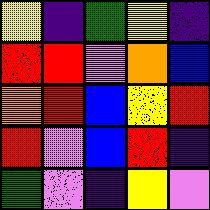[["yellow", "indigo", "green", "yellow", "indigo"], ["red", "red", "violet", "orange", "blue"], ["orange", "red", "blue", "yellow", "red"], ["red", "violet", "blue", "red", "indigo"], ["green", "violet", "indigo", "yellow", "violet"]]